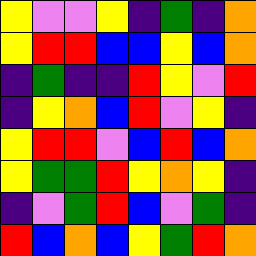[["yellow", "violet", "violet", "yellow", "indigo", "green", "indigo", "orange"], ["yellow", "red", "red", "blue", "blue", "yellow", "blue", "orange"], ["indigo", "green", "indigo", "indigo", "red", "yellow", "violet", "red"], ["indigo", "yellow", "orange", "blue", "red", "violet", "yellow", "indigo"], ["yellow", "red", "red", "violet", "blue", "red", "blue", "orange"], ["yellow", "green", "green", "red", "yellow", "orange", "yellow", "indigo"], ["indigo", "violet", "green", "red", "blue", "violet", "green", "indigo"], ["red", "blue", "orange", "blue", "yellow", "green", "red", "orange"]]